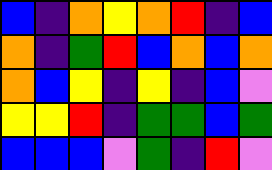[["blue", "indigo", "orange", "yellow", "orange", "red", "indigo", "blue"], ["orange", "indigo", "green", "red", "blue", "orange", "blue", "orange"], ["orange", "blue", "yellow", "indigo", "yellow", "indigo", "blue", "violet"], ["yellow", "yellow", "red", "indigo", "green", "green", "blue", "green"], ["blue", "blue", "blue", "violet", "green", "indigo", "red", "violet"]]